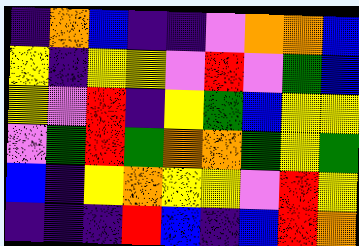[["indigo", "orange", "blue", "indigo", "indigo", "violet", "orange", "orange", "blue"], ["yellow", "indigo", "yellow", "yellow", "violet", "red", "violet", "green", "blue"], ["yellow", "violet", "red", "indigo", "yellow", "green", "blue", "yellow", "yellow"], ["violet", "green", "red", "green", "orange", "orange", "green", "yellow", "green"], ["blue", "indigo", "yellow", "orange", "yellow", "yellow", "violet", "red", "yellow"], ["indigo", "indigo", "indigo", "red", "blue", "indigo", "blue", "red", "orange"]]